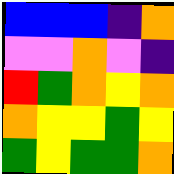[["blue", "blue", "blue", "indigo", "orange"], ["violet", "violet", "orange", "violet", "indigo"], ["red", "green", "orange", "yellow", "orange"], ["orange", "yellow", "yellow", "green", "yellow"], ["green", "yellow", "green", "green", "orange"]]